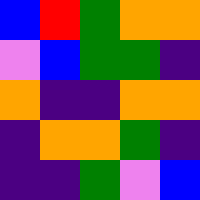[["blue", "red", "green", "orange", "orange"], ["violet", "blue", "green", "green", "indigo"], ["orange", "indigo", "indigo", "orange", "orange"], ["indigo", "orange", "orange", "green", "indigo"], ["indigo", "indigo", "green", "violet", "blue"]]